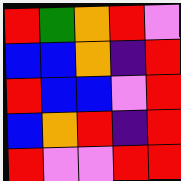[["red", "green", "orange", "red", "violet"], ["blue", "blue", "orange", "indigo", "red"], ["red", "blue", "blue", "violet", "red"], ["blue", "orange", "red", "indigo", "red"], ["red", "violet", "violet", "red", "red"]]